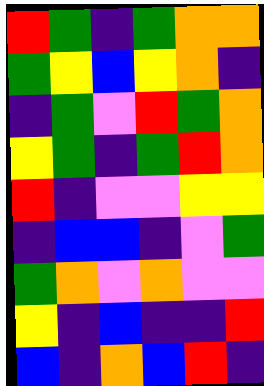[["red", "green", "indigo", "green", "orange", "orange"], ["green", "yellow", "blue", "yellow", "orange", "indigo"], ["indigo", "green", "violet", "red", "green", "orange"], ["yellow", "green", "indigo", "green", "red", "orange"], ["red", "indigo", "violet", "violet", "yellow", "yellow"], ["indigo", "blue", "blue", "indigo", "violet", "green"], ["green", "orange", "violet", "orange", "violet", "violet"], ["yellow", "indigo", "blue", "indigo", "indigo", "red"], ["blue", "indigo", "orange", "blue", "red", "indigo"]]